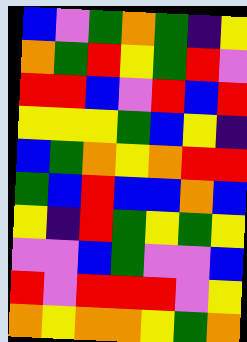[["blue", "violet", "green", "orange", "green", "indigo", "yellow"], ["orange", "green", "red", "yellow", "green", "red", "violet"], ["red", "red", "blue", "violet", "red", "blue", "red"], ["yellow", "yellow", "yellow", "green", "blue", "yellow", "indigo"], ["blue", "green", "orange", "yellow", "orange", "red", "red"], ["green", "blue", "red", "blue", "blue", "orange", "blue"], ["yellow", "indigo", "red", "green", "yellow", "green", "yellow"], ["violet", "violet", "blue", "green", "violet", "violet", "blue"], ["red", "violet", "red", "red", "red", "violet", "yellow"], ["orange", "yellow", "orange", "orange", "yellow", "green", "orange"]]